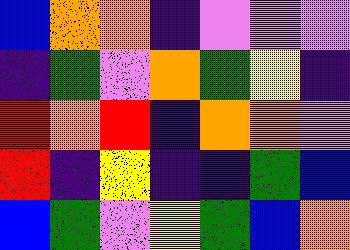[["blue", "orange", "orange", "indigo", "violet", "violet", "violet"], ["indigo", "green", "violet", "orange", "green", "yellow", "indigo"], ["red", "orange", "red", "indigo", "orange", "orange", "violet"], ["red", "indigo", "yellow", "indigo", "indigo", "green", "blue"], ["blue", "green", "violet", "yellow", "green", "blue", "orange"]]